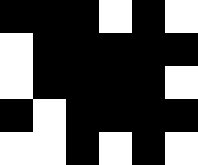[["black", "black", "black", "white", "black", "white"], ["white", "black", "black", "black", "black", "black"], ["white", "black", "black", "black", "black", "white"], ["black", "white", "black", "black", "black", "black"], ["white", "white", "black", "white", "black", "white"]]